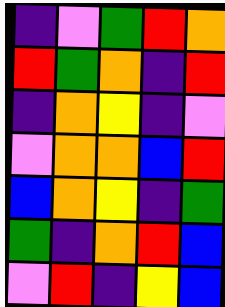[["indigo", "violet", "green", "red", "orange"], ["red", "green", "orange", "indigo", "red"], ["indigo", "orange", "yellow", "indigo", "violet"], ["violet", "orange", "orange", "blue", "red"], ["blue", "orange", "yellow", "indigo", "green"], ["green", "indigo", "orange", "red", "blue"], ["violet", "red", "indigo", "yellow", "blue"]]